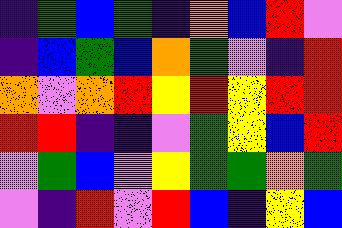[["indigo", "green", "blue", "green", "indigo", "orange", "blue", "red", "violet"], ["indigo", "blue", "green", "blue", "orange", "green", "violet", "indigo", "red"], ["orange", "violet", "orange", "red", "yellow", "red", "yellow", "red", "red"], ["red", "red", "indigo", "indigo", "violet", "green", "yellow", "blue", "red"], ["violet", "green", "blue", "violet", "yellow", "green", "green", "orange", "green"], ["violet", "indigo", "red", "violet", "red", "blue", "indigo", "yellow", "blue"]]